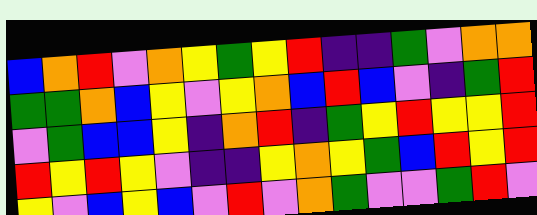[["blue", "orange", "red", "violet", "orange", "yellow", "green", "yellow", "red", "indigo", "indigo", "green", "violet", "orange", "orange"], ["green", "green", "orange", "blue", "yellow", "violet", "yellow", "orange", "blue", "red", "blue", "violet", "indigo", "green", "red"], ["violet", "green", "blue", "blue", "yellow", "indigo", "orange", "red", "indigo", "green", "yellow", "red", "yellow", "yellow", "red"], ["red", "yellow", "red", "yellow", "violet", "indigo", "indigo", "yellow", "orange", "yellow", "green", "blue", "red", "yellow", "red"], ["yellow", "violet", "blue", "yellow", "blue", "violet", "red", "violet", "orange", "green", "violet", "violet", "green", "red", "violet"]]